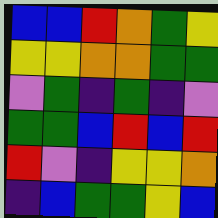[["blue", "blue", "red", "orange", "green", "yellow"], ["yellow", "yellow", "orange", "orange", "green", "green"], ["violet", "green", "indigo", "green", "indigo", "violet"], ["green", "green", "blue", "red", "blue", "red"], ["red", "violet", "indigo", "yellow", "yellow", "orange"], ["indigo", "blue", "green", "green", "yellow", "blue"]]